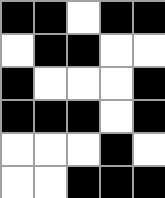[["black", "black", "white", "black", "black"], ["white", "black", "black", "white", "white"], ["black", "white", "white", "white", "black"], ["black", "black", "black", "white", "black"], ["white", "white", "white", "black", "white"], ["white", "white", "black", "black", "black"]]